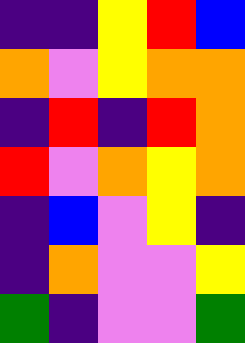[["indigo", "indigo", "yellow", "red", "blue"], ["orange", "violet", "yellow", "orange", "orange"], ["indigo", "red", "indigo", "red", "orange"], ["red", "violet", "orange", "yellow", "orange"], ["indigo", "blue", "violet", "yellow", "indigo"], ["indigo", "orange", "violet", "violet", "yellow"], ["green", "indigo", "violet", "violet", "green"]]